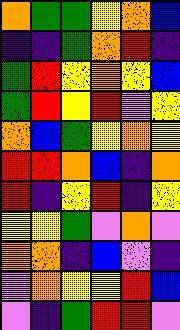[["orange", "green", "green", "yellow", "orange", "blue"], ["indigo", "indigo", "green", "orange", "red", "indigo"], ["green", "red", "yellow", "orange", "yellow", "blue"], ["green", "red", "yellow", "red", "violet", "yellow"], ["orange", "blue", "green", "yellow", "orange", "yellow"], ["red", "red", "orange", "blue", "indigo", "orange"], ["red", "indigo", "yellow", "red", "indigo", "yellow"], ["yellow", "yellow", "green", "violet", "orange", "violet"], ["orange", "orange", "indigo", "blue", "violet", "indigo"], ["violet", "orange", "yellow", "yellow", "red", "blue"], ["violet", "indigo", "green", "red", "red", "violet"]]